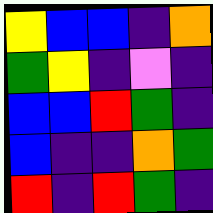[["yellow", "blue", "blue", "indigo", "orange"], ["green", "yellow", "indigo", "violet", "indigo"], ["blue", "blue", "red", "green", "indigo"], ["blue", "indigo", "indigo", "orange", "green"], ["red", "indigo", "red", "green", "indigo"]]